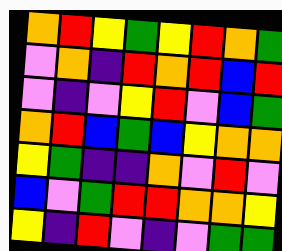[["orange", "red", "yellow", "green", "yellow", "red", "orange", "green"], ["violet", "orange", "indigo", "red", "orange", "red", "blue", "red"], ["violet", "indigo", "violet", "yellow", "red", "violet", "blue", "green"], ["orange", "red", "blue", "green", "blue", "yellow", "orange", "orange"], ["yellow", "green", "indigo", "indigo", "orange", "violet", "red", "violet"], ["blue", "violet", "green", "red", "red", "orange", "orange", "yellow"], ["yellow", "indigo", "red", "violet", "indigo", "violet", "green", "green"]]